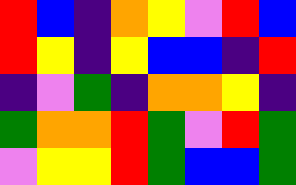[["red", "blue", "indigo", "orange", "yellow", "violet", "red", "blue"], ["red", "yellow", "indigo", "yellow", "blue", "blue", "indigo", "red"], ["indigo", "violet", "green", "indigo", "orange", "orange", "yellow", "indigo"], ["green", "orange", "orange", "red", "green", "violet", "red", "green"], ["violet", "yellow", "yellow", "red", "green", "blue", "blue", "green"]]